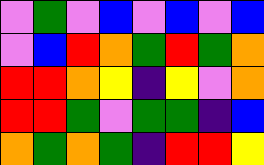[["violet", "green", "violet", "blue", "violet", "blue", "violet", "blue"], ["violet", "blue", "red", "orange", "green", "red", "green", "orange"], ["red", "red", "orange", "yellow", "indigo", "yellow", "violet", "orange"], ["red", "red", "green", "violet", "green", "green", "indigo", "blue"], ["orange", "green", "orange", "green", "indigo", "red", "red", "yellow"]]